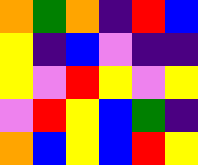[["orange", "green", "orange", "indigo", "red", "blue"], ["yellow", "indigo", "blue", "violet", "indigo", "indigo"], ["yellow", "violet", "red", "yellow", "violet", "yellow"], ["violet", "red", "yellow", "blue", "green", "indigo"], ["orange", "blue", "yellow", "blue", "red", "yellow"]]